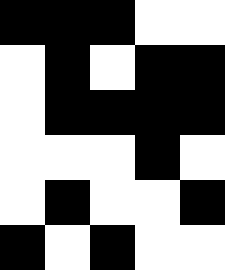[["black", "black", "black", "white", "white"], ["white", "black", "white", "black", "black"], ["white", "black", "black", "black", "black"], ["white", "white", "white", "black", "white"], ["white", "black", "white", "white", "black"], ["black", "white", "black", "white", "white"]]